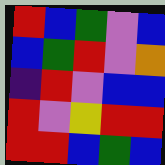[["red", "blue", "green", "violet", "blue"], ["blue", "green", "red", "violet", "orange"], ["indigo", "red", "violet", "blue", "blue"], ["red", "violet", "yellow", "red", "red"], ["red", "red", "blue", "green", "blue"]]